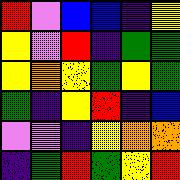[["red", "violet", "blue", "blue", "indigo", "yellow"], ["yellow", "violet", "red", "indigo", "green", "green"], ["yellow", "orange", "yellow", "green", "yellow", "green"], ["green", "indigo", "yellow", "red", "indigo", "blue"], ["violet", "violet", "indigo", "yellow", "orange", "orange"], ["indigo", "green", "red", "green", "yellow", "red"]]